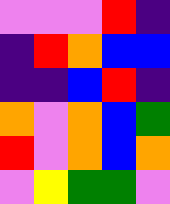[["violet", "violet", "violet", "red", "indigo"], ["indigo", "red", "orange", "blue", "blue"], ["indigo", "indigo", "blue", "red", "indigo"], ["orange", "violet", "orange", "blue", "green"], ["red", "violet", "orange", "blue", "orange"], ["violet", "yellow", "green", "green", "violet"]]